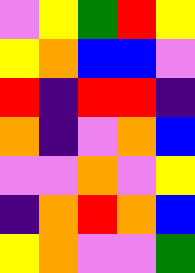[["violet", "yellow", "green", "red", "yellow"], ["yellow", "orange", "blue", "blue", "violet"], ["red", "indigo", "red", "red", "indigo"], ["orange", "indigo", "violet", "orange", "blue"], ["violet", "violet", "orange", "violet", "yellow"], ["indigo", "orange", "red", "orange", "blue"], ["yellow", "orange", "violet", "violet", "green"]]